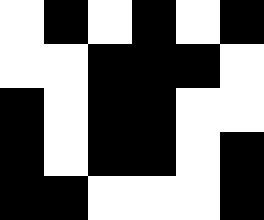[["white", "black", "white", "black", "white", "black"], ["white", "white", "black", "black", "black", "white"], ["black", "white", "black", "black", "white", "white"], ["black", "white", "black", "black", "white", "black"], ["black", "black", "white", "white", "white", "black"]]